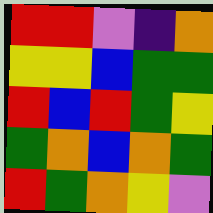[["red", "red", "violet", "indigo", "orange"], ["yellow", "yellow", "blue", "green", "green"], ["red", "blue", "red", "green", "yellow"], ["green", "orange", "blue", "orange", "green"], ["red", "green", "orange", "yellow", "violet"]]